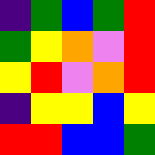[["indigo", "green", "blue", "green", "red"], ["green", "yellow", "orange", "violet", "red"], ["yellow", "red", "violet", "orange", "red"], ["indigo", "yellow", "yellow", "blue", "yellow"], ["red", "red", "blue", "blue", "green"]]